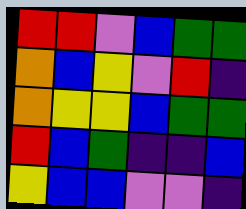[["red", "red", "violet", "blue", "green", "green"], ["orange", "blue", "yellow", "violet", "red", "indigo"], ["orange", "yellow", "yellow", "blue", "green", "green"], ["red", "blue", "green", "indigo", "indigo", "blue"], ["yellow", "blue", "blue", "violet", "violet", "indigo"]]